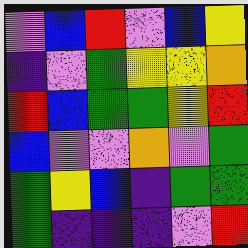[["violet", "blue", "red", "violet", "blue", "yellow"], ["indigo", "violet", "green", "yellow", "yellow", "orange"], ["red", "blue", "green", "green", "yellow", "red"], ["blue", "violet", "violet", "orange", "violet", "green"], ["green", "yellow", "blue", "indigo", "green", "green"], ["green", "indigo", "indigo", "indigo", "violet", "red"]]